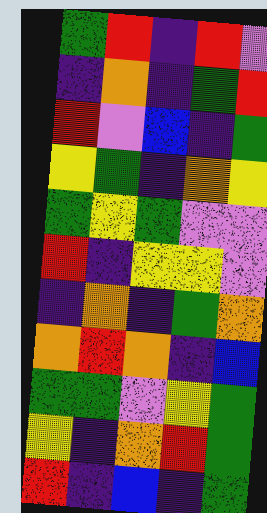[["green", "red", "indigo", "red", "violet"], ["indigo", "orange", "indigo", "green", "red"], ["red", "violet", "blue", "indigo", "green"], ["yellow", "green", "indigo", "orange", "yellow"], ["green", "yellow", "green", "violet", "violet"], ["red", "indigo", "yellow", "yellow", "violet"], ["indigo", "orange", "indigo", "green", "orange"], ["orange", "red", "orange", "indigo", "blue"], ["green", "green", "violet", "yellow", "green"], ["yellow", "indigo", "orange", "red", "green"], ["red", "indigo", "blue", "indigo", "green"]]